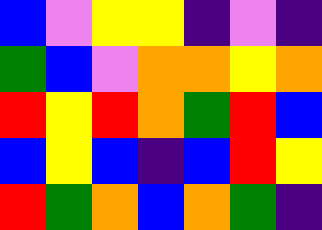[["blue", "violet", "yellow", "yellow", "indigo", "violet", "indigo"], ["green", "blue", "violet", "orange", "orange", "yellow", "orange"], ["red", "yellow", "red", "orange", "green", "red", "blue"], ["blue", "yellow", "blue", "indigo", "blue", "red", "yellow"], ["red", "green", "orange", "blue", "orange", "green", "indigo"]]